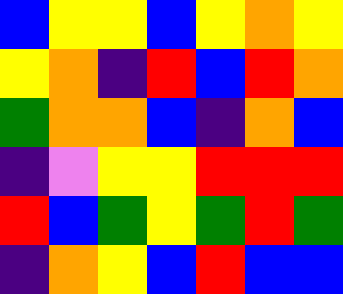[["blue", "yellow", "yellow", "blue", "yellow", "orange", "yellow"], ["yellow", "orange", "indigo", "red", "blue", "red", "orange"], ["green", "orange", "orange", "blue", "indigo", "orange", "blue"], ["indigo", "violet", "yellow", "yellow", "red", "red", "red"], ["red", "blue", "green", "yellow", "green", "red", "green"], ["indigo", "orange", "yellow", "blue", "red", "blue", "blue"]]